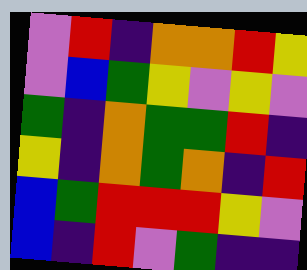[["violet", "red", "indigo", "orange", "orange", "red", "yellow"], ["violet", "blue", "green", "yellow", "violet", "yellow", "violet"], ["green", "indigo", "orange", "green", "green", "red", "indigo"], ["yellow", "indigo", "orange", "green", "orange", "indigo", "red"], ["blue", "green", "red", "red", "red", "yellow", "violet"], ["blue", "indigo", "red", "violet", "green", "indigo", "indigo"]]